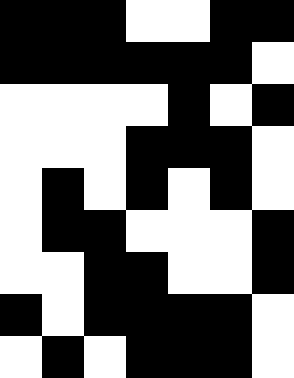[["black", "black", "black", "white", "white", "black", "black"], ["black", "black", "black", "black", "black", "black", "white"], ["white", "white", "white", "white", "black", "white", "black"], ["white", "white", "white", "black", "black", "black", "white"], ["white", "black", "white", "black", "white", "black", "white"], ["white", "black", "black", "white", "white", "white", "black"], ["white", "white", "black", "black", "white", "white", "black"], ["black", "white", "black", "black", "black", "black", "white"], ["white", "black", "white", "black", "black", "black", "white"]]